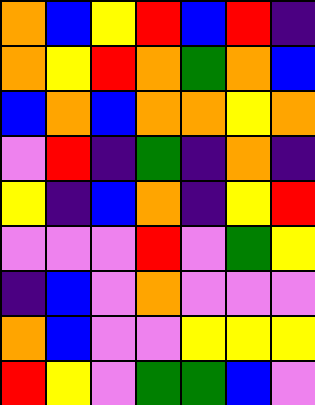[["orange", "blue", "yellow", "red", "blue", "red", "indigo"], ["orange", "yellow", "red", "orange", "green", "orange", "blue"], ["blue", "orange", "blue", "orange", "orange", "yellow", "orange"], ["violet", "red", "indigo", "green", "indigo", "orange", "indigo"], ["yellow", "indigo", "blue", "orange", "indigo", "yellow", "red"], ["violet", "violet", "violet", "red", "violet", "green", "yellow"], ["indigo", "blue", "violet", "orange", "violet", "violet", "violet"], ["orange", "blue", "violet", "violet", "yellow", "yellow", "yellow"], ["red", "yellow", "violet", "green", "green", "blue", "violet"]]